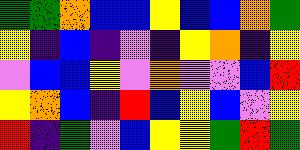[["green", "green", "orange", "blue", "blue", "yellow", "blue", "blue", "orange", "green"], ["yellow", "indigo", "blue", "indigo", "violet", "indigo", "yellow", "orange", "indigo", "yellow"], ["violet", "blue", "blue", "yellow", "violet", "orange", "violet", "violet", "blue", "red"], ["yellow", "orange", "blue", "indigo", "red", "blue", "yellow", "blue", "violet", "yellow"], ["red", "indigo", "green", "violet", "blue", "yellow", "yellow", "green", "red", "green"]]